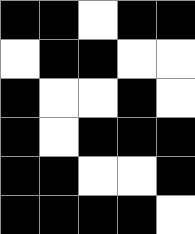[["black", "black", "white", "black", "black"], ["white", "black", "black", "white", "white"], ["black", "white", "white", "black", "white"], ["black", "white", "black", "black", "black"], ["black", "black", "white", "white", "black"], ["black", "black", "black", "black", "white"]]